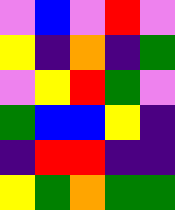[["violet", "blue", "violet", "red", "violet"], ["yellow", "indigo", "orange", "indigo", "green"], ["violet", "yellow", "red", "green", "violet"], ["green", "blue", "blue", "yellow", "indigo"], ["indigo", "red", "red", "indigo", "indigo"], ["yellow", "green", "orange", "green", "green"]]